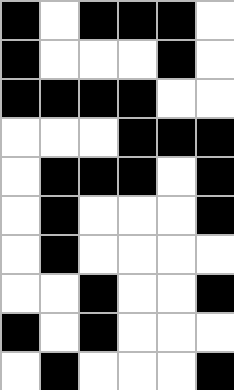[["black", "white", "black", "black", "black", "white"], ["black", "white", "white", "white", "black", "white"], ["black", "black", "black", "black", "white", "white"], ["white", "white", "white", "black", "black", "black"], ["white", "black", "black", "black", "white", "black"], ["white", "black", "white", "white", "white", "black"], ["white", "black", "white", "white", "white", "white"], ["white", "white", "black", "white", "white", "black"], ["black", "white", "black", "white", "white", "white"], ["white", "black", "white", "white", "white", "black"]]